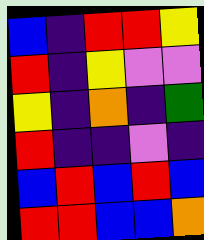[["blue", "indigo", "red", "red", "yellow"], ["red", "indigo", "yellow", "violet", "violet"], ["yellow", "indigo", "orange", "indigo", "green"], ["red", "indigo", "indigo", "violet", "indigo"], ["blue", "red", "blue", "red", "blue"], ["red", "red", "blue", "blue", "orange"]]